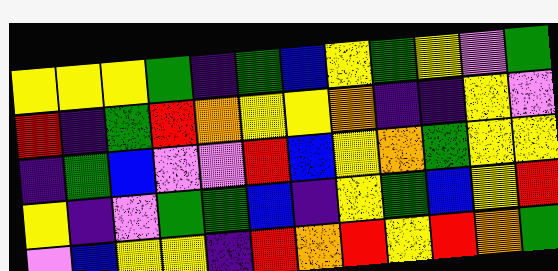[["yellow", "yellow", "yellow", "green", "indigo", "green", "blue", "yellow", "green", "yellow", "violet", "green"], ["red", "indigo", "green", "red", "orange", "yellow", "yellow", "orange", "indigo", "indigo", "yellow", "violet"], ["indigo", "green", "blue", "violet", "violet", "red", "blue", "yellow", "orange", "green", "yellow", "yellow"], ["yellow", "indigo", "violet", "green", "green", "blue", "indigo", "yellow", "green", "blue", "yellow", "red"], ["violet", "blue", "yellow", "yellow", "indigo", "red", "orange", "red", "yellow", "red", "orange", "green"]]